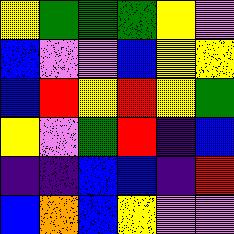[["yellow", "green", "green", "green", "yellow", "violet"], ["blue", "violet", "violet", "blue", "yellow", "yellow"], ["blue", "red", "yellow", "red", "yellow", "green"], ["yellow", "violet", "green", "red", "indigo", "blue"], ["indigo", "indigo", "blue", "blue", "indigo", "red"], ["blue", "orange", "blue", "yellow", "violet", "violet"]]